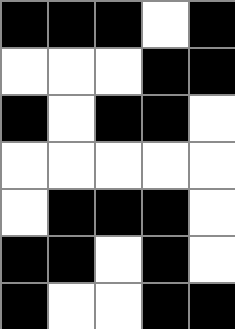[["black", "black", "black", "white", "black"], ["white", "white", "white", "black", "black"], ["black", "white", "black", "black", "white"], ["white", "white", "white", "white", "white"], ["white", "black", "black", "black", "white"], ["black", "black", "white", "black", "white"], ["black", "white", "white", "black", "black"]]